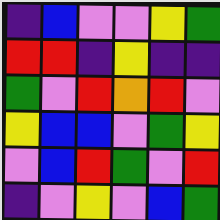[["indigo", "blue", "violet", "violet", "yellow", "green"], ["red", "red", "indigo", "yellow", "indigo", "indigo"], ["green", "violet", "red", "orange", "red", "violet"], ["yellow", "blue", "blue", "violet", "green", "yellow"], ["violet", "blue", "red", "green", "violet", "red"], ["indigo", "violet", "yellow", "violet", "blue", "green"]]